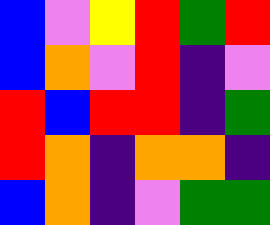[["blue", "violet", "yellow", "red", "green", "red"], ["blue", "orange", "violet", "red", "indigo", "violet"], ["red", "blue", "red", "red", "indigo", "green"], ["red", "orange", "indigo", "orange", "orange", "indigo"], ["blue", "orange", "indigo", "violet", "green", "green"]]